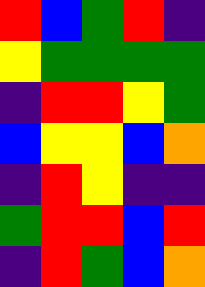[["red", "blue", "green", "red", "indigo"], ["yellow", "green", "green", "green", "green"], ["indigo", "red", "red", "yellow", "green"], ["blue", "yellow", "yellow", "blue", "orange"], ["indigo", "red", "yellow", "indigo", "indigo"], ["green", "red", "red", "blue", "red"], ["indigo", "red", "green", "blue", "orange"]]